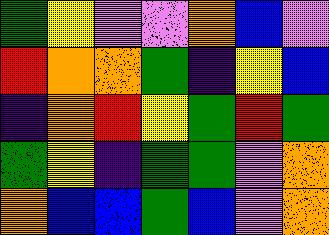[["green", "yellow", "violet", "violet", "orange", "blue", "violet"], ["red", "orange", "orange", "green", "indigo", "yellow", "blue"], ["indigo", "orange", "red", "yellow", "green", "red", "green"], ["green", "yellow", "indigo", "green", "green", "violet", "orange"], ["orange", "blue", "blue", "green", "blue", "violet", "orange"]]